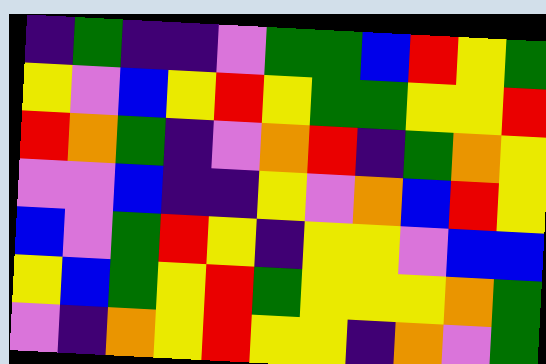[["indigo", "green", "indigo", "indigo", "violet", "green", "green", "blue", "red", "yellow", "green"], ["yellow", "violet", "blue", "yellow", "red", "yellow", "green", "green", "yellow", "yellow", "red"], ["red", "orange", "green", "indigo", "violet", "orange", "red", "indigo", "green", "orange", "yellow"], ["violet", "violet", "blue", "indigo", "indigo", "yellow", "violet", "orange", "blue", "red", "yellow"], ["blue", "violet", "green", "red", "yellow", "indigo", "yellow", "yellow", "violet", "blue", "blue"], ["yellow", "blue", "green", "yellow", "red", "green", "yellow", "yellow", "yellow", "orange", "green"], ["violet", "indigo", "orange", "yellow", "red", "yellow", "yellow", "indigo", "orange", "violet", "green"]]